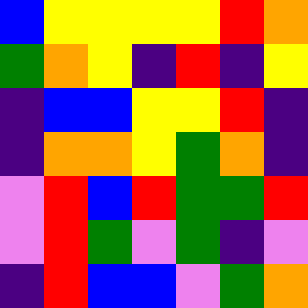[["blue", "yellow", "yellow", "yellow", "yellow", "red", "orange"], ["green", "orange", "yellow", "indigo", "red", "indigo", "yellow"], ["indigo", "blue", "blue", "yellow", "yellow", "red", "indigo"], ["indigo", "orange", "orange", "yellow", "green", "orange", "indigo"], ["violet", "red", "blue", "red", "green", "green", "red"], ["violet", "red", "green", "violet", "green", "indigo", "violet"], ["indigo", "red", "blue", "blue", "violet", "green", "orange"]]